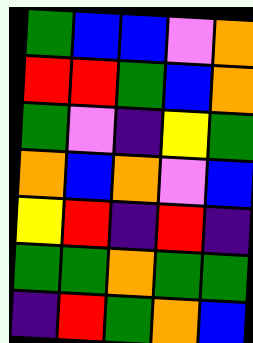[["green", "blue", "blue", "violet", "orange"], ["red", "red", "green", "blue", "orange"], ["green", "violet", "indigo", "yellow", "green"], ["orange", "blue", "orange", "violet", "blue"], ["yellow", "red", "indigo", "red", "indigo"], ["green", "green", "orange", "green", "green"], ["indigo", "red", "green", "orange", "blue"]]